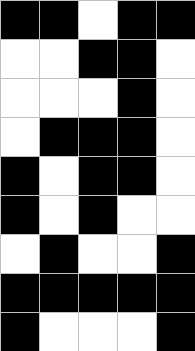[["black", "black", "white", "black", "black"], ["white", "white", "black", "black", "white"], ["white", "white", "white", "black", "white"], ["white", "black", "black", "black", "white"], ["black", "white", "black", "black", "white"], ["black", "white", "black", "white", "white"], ["white", "black", "white", "white", "black"], ["black", "black", "black", "black", "black"], ["black", "white", "white", "white", "black"]]